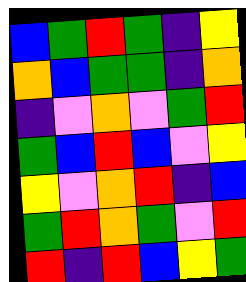[["blue", "green", "red", "green", "indigo", "yellow"], ["orange", "blue", "green", "green", "indigo", "orange"], ["indigo", "violet", "orange", "violet", "green", "red"], ["green", "blue", "red", "blue", "violet", "yellow"], ["yellow", "violet", "orange", "red", "indigo", "blue"], ["green", "red", "orange", "green", "violet", "red"], ["red", "indigo", "red", "blue", "yellow", "green"]]